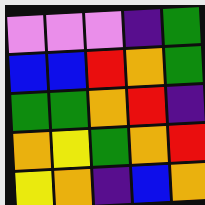[["violet", "violet", "violet", "indigo", "green"], ["blue", "blue", "red", "orange", "green"], ["green", "green", "orange", "red", "indigo"], ["orange", "yellow", "green", "orange", "red"], ["yellow", "orange", "indigo", "blue", "orange"]]